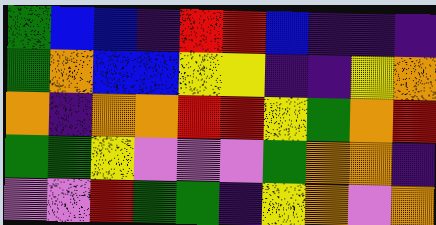[["green", "blue", "blue", "indigo", "red", "red", "blue", "indigo", "indigo", "indigo"], ["green", "orange", "blue", "blue", "yellow", "yellow", "indigo", "indigo", "yellow", "orange"], ["orange", "indigo", "orange", "orange", "red", "red", "yellow", "green", "orange", "red"], ["green", "green", "yellow", "violet", "violet", "violet", "green", "orange", "orange", "indigo"], ["violet", "violet", "red", "green", "green", "indigo", "yellow", "orange", "violet", "orange"]]